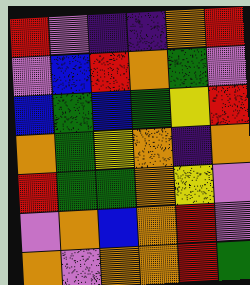[["red", "violet", "indigo", "indigo", "orange", "red"], ["violet", "blue", "red", "orange", "green", "violet"], ["blue", "green", "blue", "green", "yellow", "red"], ["orange", "green", "yellow", "orange", "indigo", "orange"], ["red", "green", "green", "orange", "yellow", "violet"], ["violet", "orange", "blue", "orange", "red", "violet"], ["orange", "violet", "orange", "orange", "red", "green"]]